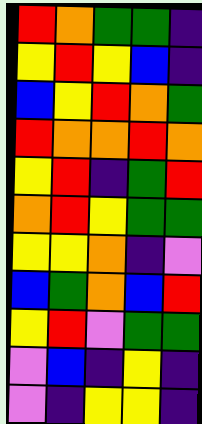[["red", "orange", "green", "green", "indigo"], ["yellow", "red", "yellow", "blue", "indigo"], ["blue", "yellow", "red", "orange", "green"], ["red", "orange", "orange", "red", "orange"], ["yellow", "red", "indigo", "green", "red"], ["orange", "red", "yellow", "green", "green"], ["yellow", "yellow", "orange", "indigo", "violet"], ["blue", "green", "orange", "blue", "red"], ["yellow", "red", "violet", "green", "green"], ["violet", "blue", "indigo", "yellow", "indigo"], ["violet", "indigo", "yellow", "yellow", "indigo"]]